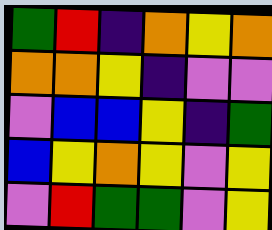[["green", "red", "indigo", "orange", "yellow", "orange"], ["orange", "orange", "yellow", "indigo", "violet", "violet"], ["violet", "blue", "blue", "yellow", "indigo", "green"], ["blue", "yellow", "orange", "yellow", "violet", "yellow"], ["violet", "red", "green", "green", "violet", "yellow"]]